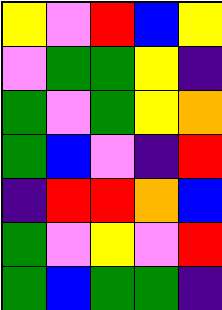[["yellow", "violet", "red", "blue", "yellow"], ["violet", "green", "green", "yellow", "indigo"], ["green", "violet", "green", "yellow", "orange"], ["green", "blue", "violet", "indigo", "red"], ["indigo", "red", "red", "orange", "blue"], ["green", "violet", "yellow", "violet", "red"], ["green", "blue", "green", "green", "indigo"]]